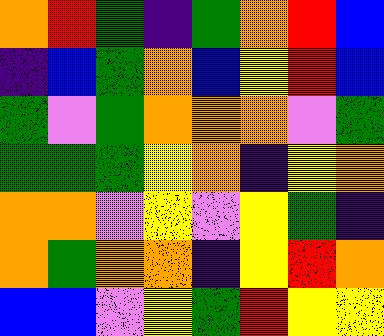[["orange", "red", "green", "indigo", "green", "orange", "red", "blue"], ["indigo", "blue", "green", "orange", "blue", "yellow", "red", "blue"], ["green", "violet", "green", "orange", "orange", "orange", "violet", "green"], ["green", "green", "green", "yellow", "orange", "indigo", "yellow", "orange"], ["orange", "orange", "violet", "yellow", "violet", "yellow", "green", "indigo"], ["orange", "green", "orange", "orange", "indigo", "yellow", "red", "orange"], ["blue", "blue", "violet", "yellow", "green", "red", "yellow", "yellow"]]